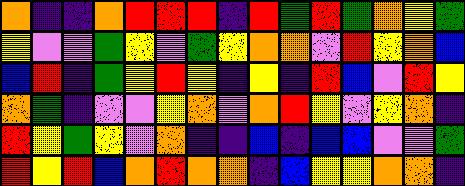[["orange", "indigo", "indigo", "orange", "red", "red", "red", "indigo", "red", "green", "red", "green", "orange", "yellow", "green"], ["yellow", "violet", "violet", "green", "yellow", "violet", "green", "yellow", "orange", "orange", "violet", "red", "yellow", "orange", "blue"], ["blue", "red", "indigo", "green", "yellow", "red", "yellow", "indigo", "yellow", "indigo", "red", "blue", "violet", "red", "yellow"], ["orange", "green", "indigo", "violet", "violet", "yellow", "orange", "violet", "orange", "red", "yellow", "violet", "yellow", "orange", "indigo"], ["red", "yellow", "green", "yellow", "violet", "orange", "indigo", "indigo", "blue", "indigo", "blue", "blue", "violet", "violet", "green"], ["red", "yellow", "red", "blue", "orange", "red", "orange", "orange", "indigo", "blue", "yellow", "yellow", "orange", "orange", "indigo"]]